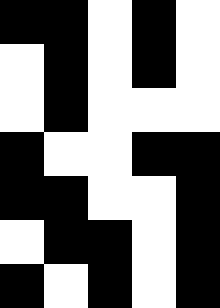[["black", "black", "white", "black", "white"], ["white", "black", "white", "black", "white"], ["white", "black", "white", "white", "white"], ["black", "white", "white", "black", "black"], ["black", "black", "white", "white", "black"], ["white", "black", "black", "white", "black"], ["black", "white", "black", "white", "black"]]